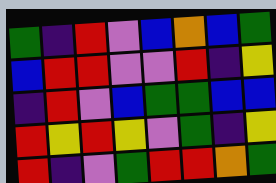[["green", "indigo", "red", "violet", "blue", "orange", "blue", "green"], ["blue", "red", "red", "violet", "violet", "red", "indigo", "yellow"], ["indigo", "red", "violet", "blue", "green", "green", "blue", "blue"], ["red", "yellow", "red", "yellow", "violet", "green", "indigo", "yellow"], ["red", "indigo", "violet", "green", "red", "red", "orange", "green"]]